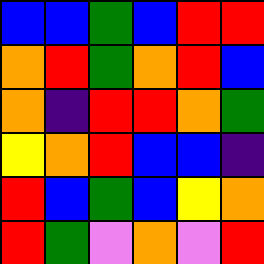[["blue", "blue", "green", "blue", "red", "red"], ["orange", "red", "green", "orange", "red", "blue"], ["orange", "indigo", "red", "red", "orange", "green"], ["yellow", "orange", "red", "blue", "blue", "indigo"], ["red", "blue", "green", "blue", "yellow", "orange"], ["red", "green", "violet", "orange", "violet", "red"]]